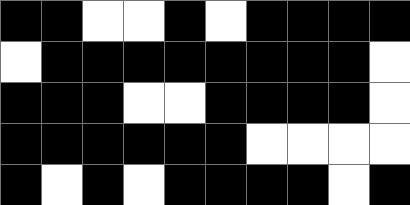[["black", "black", "white", "white", "black", "white", "black", "black", "black", "black"], ["white", "black", "black", "black", "black", "black", "black", "black", "black", "white"], ["black", "black", "black", "white", "white", "black", "black", "black", "black", "white"], ["black", "black", "black", "black", "black", "black", "white", "white", "white", "white"], ["black", "white", "black", "white", "black", "black", "black", "black", "white", "black"]]